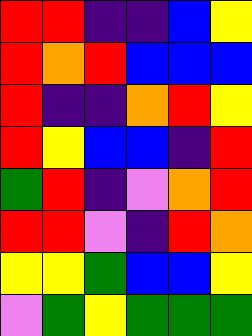[["red", "red", "indigo", "indigo", "blue", "yellow"], ["red", "orange", "red", "blue", "blue", "blue"], ["red", "indigo", "indigo", "orange", "red", "yellow"], ["red", "yellow", "blue", "blue", "indigo", "red"], ["green", "red", "indigo", "violet", "orange", "red"], ["red", "red", "violet", "indigo", "red", "orange"], ["yellow", "yellow", "green", "blue", "blue", "yellow"], ["violet", "green", "yellow", "green", "green", "green"]]